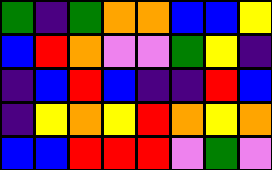[["green", "indigo", "green", "orange", "orange", "blue", "blue", "yellow"], ["blue", "red", "orange", "violet", "violet", "green", "yellow", "indigo"], ["indigo", "blue", "red", "blue", "indigo", "indigo", "red", "blue"], ["indigo", "yellow", "orange", "yellow", "red", "orange", "yellow", "orange"], ["blue", "blue", "red", "red", "red", "violet", "green", "violet"]]